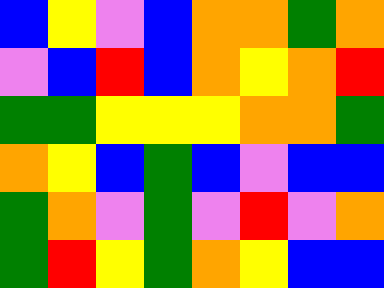[["blue", "yellow", "violet", "blue", "orange", "orange", "green", "orange"], ["violet", "blue", "red", "blue", "orange", "yellow", "orange", "red"], ["green", "green", "yellow", "yellow", "yellow", "orange", "orange", "green"], ["orange", "yellow", "blue", "green", "blue", "violet", "blue", "blue"], ["green", "orange", "violet", "green", "violet", "red", "violet", "orange"], ["green", "red", "yellow", "green", "orange", "yellow", "blue", "blue"]]